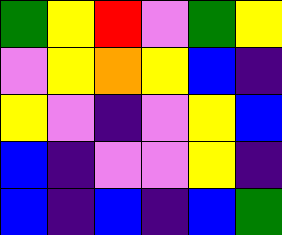[["green", "yellow", "red", "violet", "green", "yellow"], ["violet", "yellow", "orange", "yellow", "blue", "indigo"], ["yellow", "violet", "indigo", "violet", "yellow", "blue"], ["blue", "indigo", "violet", "violet", "yellow", "indigo"], ["blue", "indigo", "blue", "indigo", "blue", "green"]]